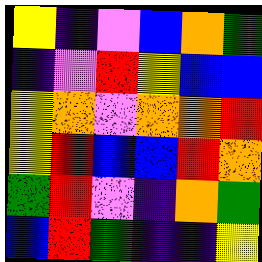[["yellow", "indigo", "violet", "blue", "orange", "green"], ["indigo", "violet", "red", "yellow", "blue", "blue"], ["yellow", "orange", "violet", "orange", "orange", "red"], ["yellow", "red", "blue", "blue", "red", "orange"], ["green", "red", "violet", "indigo", "orange", "green"], ["blue", "red", "green", "indigo", "indigo", "yellow"]]